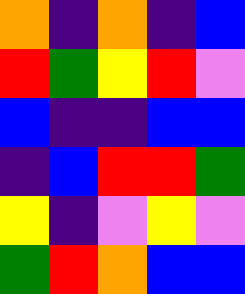[["orange", "indigo", "orange", "indigo", "blue"], ["red", "green", "yellow", "red", "violet"], ["blue", "indigo", "indigo", "blue", "blue"], ["indigo", "blue", "red", "red", "green"], ["yellow", "indigo", "violet", "yellow", "violet"], ["green", "red", "orange", "blue", "blue"]]